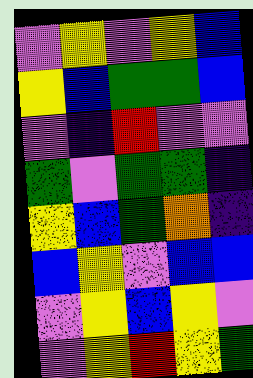[["violet", "yellow", "violet", "yellow", "blue"], ["yellow", "blue", "green", "green", "blue"], ["violet", "indigo", "red", "violet", "violet"], ["green", "violet", "green", "green", "indigo"], ["yellow", "blue", "green", "orange", "indigo"], ["blue", "yellow", "violet", "blue", "blue"], ["violet", "yellow", "blue", "yellow", "violet"], ["violet", "yellow", "red", "yellow", "green"]]